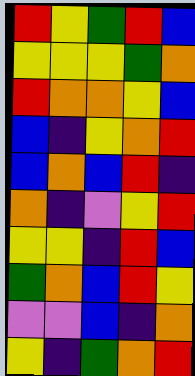[["red", "yellow", "green", "red", "blue"], ["yellow", "yellow", "yellow", "green", "orange"], ["red", "orange", "orange", "yellow", "blue"], ["blue", "indigo", "yellow", "orange", "red"], ["blue", "orange", "blue", "red", "indigo"], ["orange", "indigo", "violet", "yellow", "red"], ["yellow", "yellow", "indigo", "red", "blue"], ["green", "orange", "blue", "red", "yellow"], ["violet", "violet", "blue", "indigo", "orange"], ["yellow", "indigo", "green", "orange", "red"]]